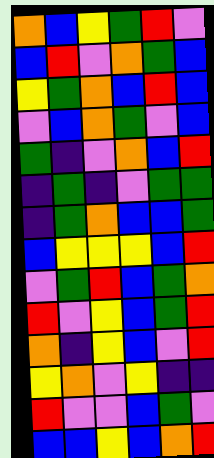[["orange", "blue", "yellow", "green", "red", "violet"], ["blue", "red", "violet", "orange", "green", "blue"], ["yellow", "green", "orange", "blue", "red", "blue"], ["violet", "blue", "orange", "green", "violet", "blue"], ["green", "indigo", "violet", "orange", "blue", "red"], ["indigo", "green", "indigo", "violet", "green", "green"], ["indigo", "green", "orange", "blue", "blue", "green"], ["blue", "yellow", "yellow", "yellow", "blue", "red"], ["violet", "green", "red", "blue", "green", "orange"], ["red", "violet", "yellow", "blue", "green", "red"], ["orange", "indigo", "yellow", "blue", "violet", "red"], ["yellow", "orange", "violet", "yellow", "indigo", "indigo"], ["red", "violet", "violet", "blue", "green", "violet"], ["blue", "blue", "yellow", "blue", "orange", "red"]]